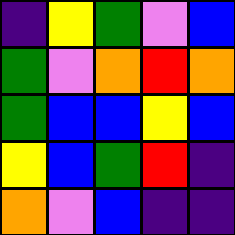[["indigo", "yellow", "green", "violet", "blue"], ["green", "violet", "orange", "red", "orange"], ["green", "blue", "blue", "yellow", "blue"], ["yellow", "blue", "green", "red", "indigo"], ["orange", "violet", "blue", "indigo", "indigo"]]